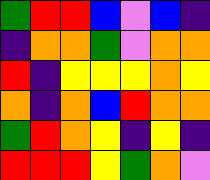[["green", "red", "red", "blue", "violet", "blue", "indigo"], ["indigo", "orange", "orange", "green", "violet", "orange", "orange"], ["red", "indigo", "yellow", "yellow", "yellow", "orange", "yellow"], ["orange", "indigo", "orange", "blue", "red", "orange", "orange"], ["green", "red", "orange", "yellow", "indigo", "yellow", "indigo"], ["red", "red", "red", "yellow", "green", "orange", "violet"]]